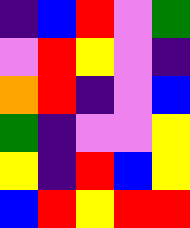[["indigo", "blue", "red", "violet", "green"], ["violet", "red", "yellow", "violet", "indigo"], ["orange", "red", "indigo", "violet", "blue"], ["green", "indigo", "violet", "violet", "yellow"], ["yellow", "indigo", "red", "blue", "yellow"], ["blue", "red", "yellow", "red", "red"]]